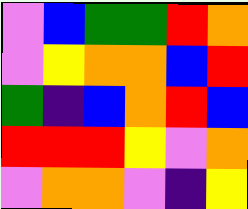[["violet", "blue", "green", "green", "red", "orange"], ["violet", "yellow", "orange", "orange", "blue", "red"], ["green", "indigo", "blue", "orange", "red", "blue"], ["red", "red", "red", "yellow", "violet", "orange"], ["violet", "orange", "orange", "violet", "indigo", "yellow"]]